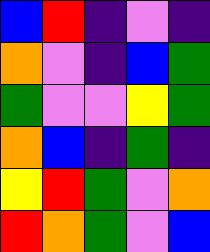[["blue", "red", "indigo", "violet", "indigo"], ["orange", "violet", "indigo", "blue", "green"], ["green", "violet", "violet", "yellow", "green"], ["orange", "blue", "indigo", "green", "indigo"], ["yellow", "red", "green", "violet", "orange"], ["red", "orange", "green", "violet", "blue"]]